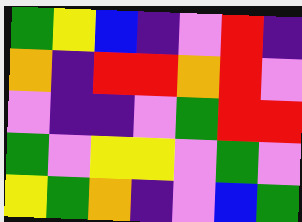[["green", "yellow", "blue", "indigo", "violet", "red", "indigo"], ["orange", "indigo", "red", "red", "orange", "red", "violet"], ["violet", "indigo", "indigo", "violet", "green", "red", "red"], ["green", "violet", "yellow", "yellow", "violet", "green", "violet"], ["yellow", "green", "orange", "indigo", "violet", "blue", "green"]]